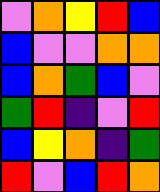[["violet", "orange", "yellow", "red", "blue"], ["blue", "violet", "violet", "orange", "orange"], ["blue", "orange", "green", "blue", "violet"], ["green", "red", "indigo", "violet", "red"], ["blue", "yellow", "orange", "indigo", "green"], ["red", "violet", "blue", "red", "orange"]]